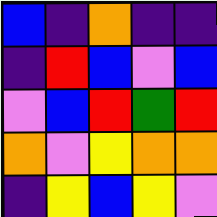[["blue", "indigo", "orange", "indigo", "indigo"], ["indigo", "red", "blue", "violet", "blue"], ["violet", "blue", "red", "green", "red"], ["orange", "violet", "yellow", "orange", "orange"], ["indigo", "yellow", "blue", "yellow", "violet"]]